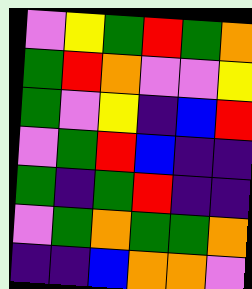[["violet", "yellow", "green", "red", "green", "orange"], ["green", "red", "orange", "violet", "violet", "yellow"], ["green", "violet", "yellow", "indigo", "blue", "red"], ["violet", "green", "red", "blue", "indigo", "indigo"], ["green", "indigo", "green", "red", "indigo", "indigo"], ["violet", "green", "orange", "green", "green", "orange"], ["indigo", "indigo", "blue", "orange", "orange", "violet"]]